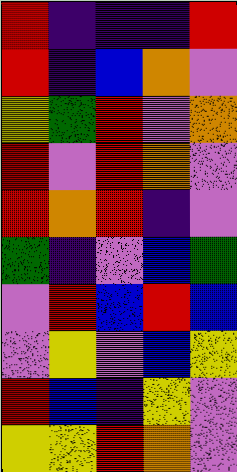[["red", "indigo", "indigo", "indigo", "red"], ["red", "indigo", "blue", "orange", "violet"], ["yellow", "green", "red", "violet", "orange"], ["red", "violet", "red", "orange", "violet"], ["red", "orange", "red", "indigo", "violet"], ["green", "indigo", "violet", "blue", "green"], ["violet", "red", "blue", "red", "blue"], ["violet", "yellow", "violet", "blue", "yellow"], ["red", "blue", "indigo", "yellow", "violet"], ["yellow", "yellow", "red", "orange", "violet"]]